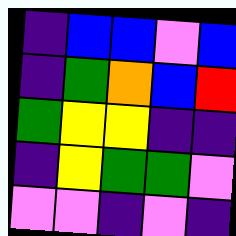[["indigo", "blue", "blue", "violet", "blue"], ["indigo", "green", "orange", "blue", "red"], ["green", "yellow", "yellow", "indigo", "indigo"], ["indigo", "yellow", "green", "green", "violet"], ["violet", "violet", "indigo", "violet", "indigo"]]